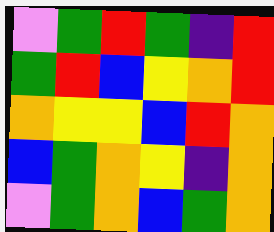[["violet", "green", "red", "green", "indigo", "red"], ["green", "red", "blue", "yellow", "orange", "red"], ["orange", "yellow", "yellow", "blue", "red", "orange"], ["blue", "green", "orange", "yellow", "indigo", "orange"], ["violet", "green", "orange", "blue", "green", "orange"]]